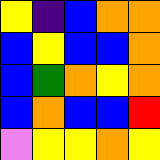[["yellow", "indigo", "blue", "orange", "orange"], ["blue", "yellow", "blue", "blue", "orange"], ["blue", "green", "orange", "yellow", "orange"], ["blue", "orange", "blue", "blue", "red"], ["violet", "yellow", "yellow", "orange", "yellow"]]